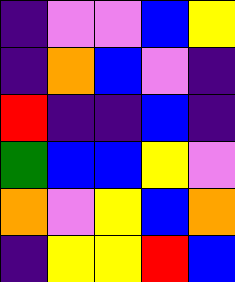[["indigo", "violet", "violet", "blue", "yellow"], ["indigo", "orange", "blue", "violet", "indigo"], ["red", "indigo", "indigo", "blue", "indigo"], ["green", "blue", "blue", "yellow", "violet"], ["orange", "violet", "yellow", "blue", "orange"], ["indigo", "yellow", "yellow", "red", "blue"]]